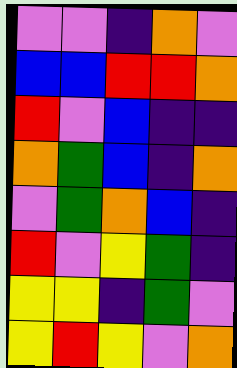[["violet", "violet", "indigo", "orange", "violet"], ["blue", "blue", "red", "red", "orange"], ["red", "violet", "blue", "indigo", "indigo"], ["orange", "green", "blue", "indigo", "orange"], ["violet", "green", "orange", "blue", "indigo"], ["red", "violet", "yellow", "green", "indigo"], ["yellow", "yellow", "indigo", "green", "violet"], ["yellow", "red", "yellow", "violet", "orange"]]